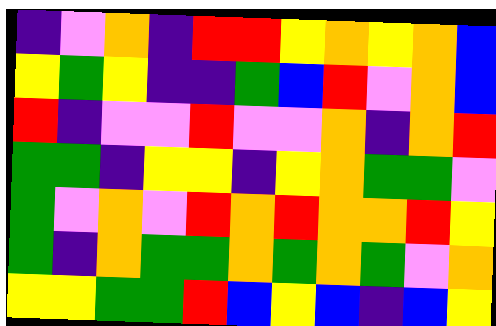[["indigo", "violet", "orange", "indigo", "red", "red", "yellow", "orange", "yellow", "orange", "blue"], ["yellow", "green", "yellow", "indigo", "indigo", "green", "blue", "red", "violet", "orange", "blue"], ["red", "indigo", "violet", "violet", "red", "violet", "violet", "orange", "indigo", "orange", "red"], ["green", "green", "indigo", "yellow", "yellow", "indigo", "yellow", "orange", "green", "green", "violet"], ["green", "violet", "orange", "violet", "red", "orange", "red", "orange", "orange", "red", "yellow"], ["green", "indigo", "orange", "green", "green", "orange", "green", "orange", "green", "violet", "orange"], ["yellow", "yellow", "green", "green", "red", "blue", "yellow", "blue", "indigo", "blue", "yellow"]]